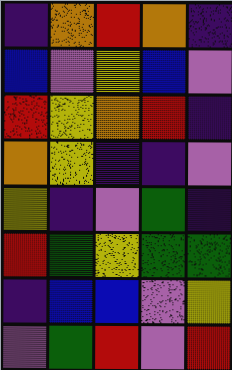[["indigo", "orange", "red", "orange", "indigo"], ["blue", "violet", "yellow", "blue", "violet"], ["red", "yellow", "orange", "red", "indigo"], ["orange", "yellow", "indigo", "indigo", "violet"], ["yellow", "indigo", "violet", "green", "indigo"], ["red", "green", "yellow", "green", "green"], ["indigo", "blue", "blue", "violet", "yellow"], ["violet", "green", "red", "violet", "red"]]